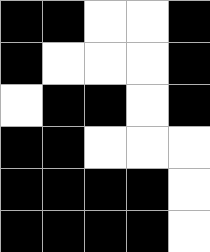[["black", "black", "white", "white", "black"], ["black", "white", "white", "white", "black"], ["white", "black", "black", "white", "black"], ["black", "black", "white", "white", "white"], ["black", "black", "black", "black", "white"], ["black", "black", "black", "black", "white"]]